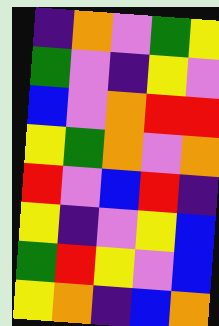[["indigo", "orange", "violet", "green", "yellow"], ["green", "violet", "indigo", "yellow", "violet"], ["blue", "violet", "orange", "red", "red"], ["yellow", "green", "orange", "violet", "orange"], ["red", "violet", "blue", "red", "indigo"], ["yellow", "indigo", "violet", "yellow", "blue"], ["green", "red", "yellow", "violet", "blue"], ["yellow", "orange", "indigo", "blue", "orange"]]